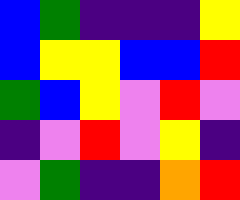[["blue", "green", "indigo", "indigo", "indigo", "yellow"], ["blue", "yellow", "yellow", "blue", "blue", "red"], ["green", "blue", "yellow", "violet", "red", "violet"], ["indigo", "violet", "red", "violet", "yellow", "indigo"], ["violet", "green", "indigo", "indigo", "orange", "red"]]